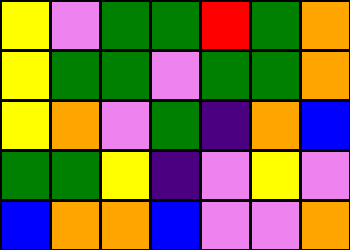[["yellow", "violet", "green", "green", "red", "green", "orange"], ["yellow", "green", "green", "violet", "green", "green", "orange"], ["yellow", "orange", "violet", "green", "indigo", "orange", "blue"], ["green", "green", "yellow", "indigo", "violet", "yellow", "violet"], ["blue", "orange", "orange", "blue", "violet", "violet", "orange"]]